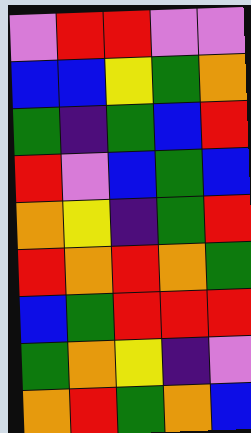[["violet", "red", "red", "violet", "violet"], ["blue", "blue", "yellow", "green", "orange"], ["green", "indigo", "green", "blue", "red"], ["red", "violet", "blue", "green", "blue"], ["orange", "yellow", "indigo", "green", "red"], ["red", "orange", "red", "orange", "green"], ["blue", "green", "red", "red", "red"], ["green", "orange", "yellow", "indigo", "violet"], ["orange", "red", "green", "orange", "blue"]]